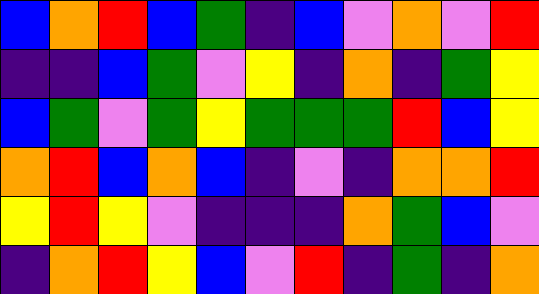[["blue", "orange", "red", "blue", "green", "indigo", "blue", "violet", "orange", "violet", "red"], ["indigo", "indigo", "blue", "green", "violet", "yellow", "indigo", "orange", "indigo", "green", "yellow"], ["blue", "green", "violet", "green", "yellow", "green", "green", "green", "red", "blue", "yellow"], ["orange", "red", "blue", "orange", "blue", "indigo", "violet", "indigo", "orange", "orange", "red"], ["yellow", "red", "yellow", "violet", "indigo", "indigo", "indigo", "orange", "green", "blue", "violet"], ["indigo", "orange", "red", "yellow", "blue", "violet", "red", "indigo", "green", "indigo", "orange"]]